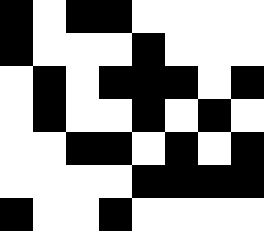[["black", "white", "black", "black", "white", "white", "white", "white"], ["black", "white", "white", "white", "black", "white", "white", "white"], ["white", "black", "white", "black", "black", "black", "white", "black"], ["white", "black", "white", "white", "black", "white", "black", "white"], ["white", "white", "black", "black", "white", "black", "white", "black"], ["white", "white", "white", "white", "black", "black", "black", "black"], ["black", "white", "white", "black", "white", "white", "white", "white"]]